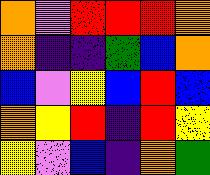[["orange", "violet", "red", "red", "red", "orange"], ["orange", "indigo", "indigo", "green", "blue", "orange"], ["blue", "violet", "yellow", "blue", "red", "blue"], ["orange", "yellow", "red", "indigo", "red", "yellow"], ["yellow", "violet", "blue", "indigo", "orange", "green"]]